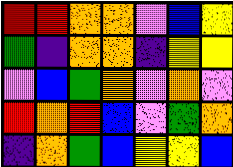[["red", "red", "orange", "orange", "violet", "blue", "yellow"], ["green", "indigo", "orange", "orange", "indigo", "yellow", "yellow"], ["violet", "blue", "green", "orange", "violet", "orange", "violet"], ["red", "orange", "red", "blue", "violet", "green", "orange"], ["indigo", "orange", "green", "blue", "yellow", "yellow", "blue"]]